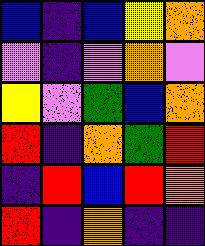[["blue", "indigo", "blue", "yellow", "orange"], ["violet", "indigo", "violet", "orange", "violet"], ["yellow", "violet", "green", "blue", "orange"], ["red", "indigo", "orange", "green", "red"], ["indigo", "red", "blue", "red", "orange"], ["red", "indigo", "orange", "indigo", "indigo"]]